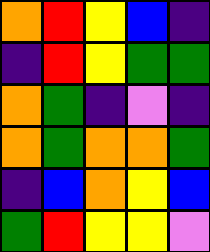[["orange", "red", "yellow", "blue", "indigo"], ["indigo", "red", "yellow", "green", "green"], ["orange", "green", "indigo", "violet", "indigo"], ["orange", "green", "orange", "orange", "green"], ["indigo", "blue", "orange", "yellow", "blue"], ["green", "red", "yellow", "yellow", "violet"]]